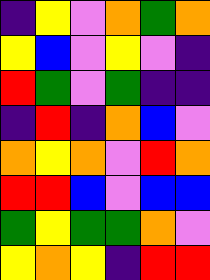[["indigo", "yellow", "violet", "orange", "green", "orange"], ["yellow", "blue", "violet", "yellow", "violet", "indigo"], ["red", "green", "violet", "green", "indigo", "indigo"], ["indigo", "red", "indigo", "orange", "blue", "violet"], ["orange", "yellow", "orange", "violet", "red", "orange"], ["red", "red", "blue", "violet", "blue", "blue"], ["green", "yellow", "green", "green", "orange", "violet"], ["yellow", "orange", "yellow", "indigo", "red", "red"]]